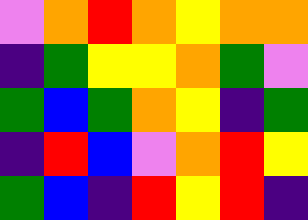[["violet", "orange", "red", "orange", "yellow", "orange", "orange"], ["indigo", "green", "yellow", "yellow", "orange", "green", "violet"], ["green", "blue", "green", "orange", "yellow", "indigo", "green"], ["indigo", "red", "blue", "violet", "orange", "red", "yellow"], ["green", "blue", "indigo", "red", "yellow", "red", "indigo"]]